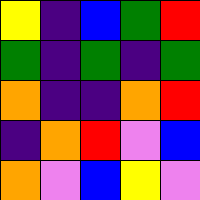[["yellow", "indigo", "blue", "green", "red"], ["green", "indigo", "green", "indigo", "green"], ["orange", "indigo", "indigo", "orange", "red"], ["indigo", "orange", "red", "violet", "blue"], ["orange", "violet", "blue", "yellow", "violet"]]